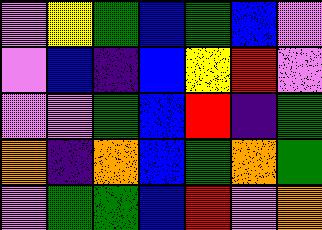[["violet", "yellow", "green", "blue", "green", "blue", "violet"], ["violet", "blue", "indigo", "blue", "yellow", "red", "violet"], ["violet", "violet", "green", "blue", "red", "indigo", "green"], ["orange", "indigo", "orange", "blue", "green", "orange", "green"], ["violet", "green", "green", "blue", "red", "violet", "orange"]]